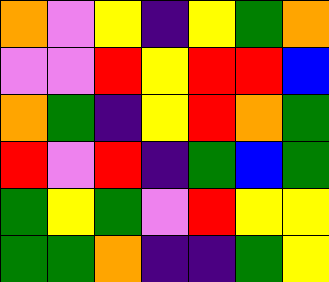[["orange", "violet", "yellow", "indigo", "yellow", "green", "orange"], ["violet", "violet", "red", "yellow", "red", "red", "blue"], ["orange", "green", "indigo", "yellow", "red", "orange", "green"], ["red", "violet", "red", "indigo", "green", "blue", "green"], ["green", "yellow", "green", "violet", "red", "yellow", "yellow"], ["green", "green", "orange", "indigo", "indigo", "green", "yellow"]]